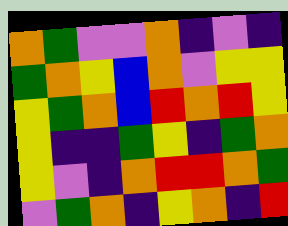[["orange", "green", "violet", "violet", "orange", "indigo", "violet", "indigo"], ["green", "orange", "yellow", "blue", "orange", "violet", "yellow", "yellow"], ["yellow", "green", "orange", "blue", "red", "orange", "red", "yellow"], ["yellow", "indigo", "indigo", "green", "yellow", "indigo", "green", "orange"], ["yellow", "violet", "indigo", "orange", "red", "red", "orange", "green"], ["violet", "green", "orange", "indigo", "yellow", "orange", "indigo", "red"]]